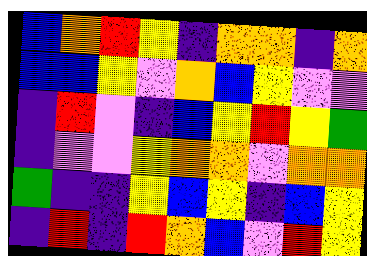[["blue", "orange", "red", "yellow", "indigo", "orange", "orange", "indigo", "orange"], ["blue", "blue", "yellow", "violet", "orange", "blue", "yellow", "violet", "violet"], ["indigo", "red", "violet", "indigo", "blue", "yellow", "red", "yellow", "green"], ["indigo", "violet", "violet", "yellow", "orange", "orange", "violet", "orange", "orange"], ["green", "indigo", "indigo", "yellow", "blue", "yellow", "indigo", "blue", "yellow"], ["indigo", "red", "indigo", "red", "orange", "blue", "violet", "red", "yellow"]]